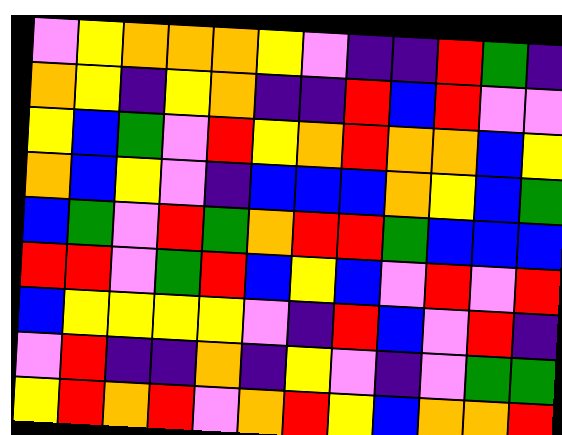[["violet", "yellow", "orange", "orange", "orange", "yellow", "violet", "indigo", "indigo", "red", "green", "indigo"], ["orange", "yellow", "indigo", "yellow", "orange", "indigo", "indigo", "red", "blue", "red", "violet", "violet"], ["yellow", "blue", "green", "violet", "red", "yellow", "orange", "red", "orange", "orange", "blue", "yellow"], ["orange", "blue", "yellow", "violet", "indigo", "blue", "blue", "blue", "orange", "yellow", "blue", "green"], ["blue", "green", "violet", "red", "green", "orange", "red", "red", "green", "blue", "blue", "blue"], ["red", "red", "violet", "green", "red", "blue", "yellow", "blue", "violet", "red", "violet", "red"], ["blue", "yellow", "yellow", "yellow", "yellow", "violet", "indigo", "red", "blue", "violet", "red", "indigo"], ["violet", "red", "indigo", "indigo", "orange", "indigo", "yellow", "violet", "indigo", "violet", "green", "green"], ["yellow", "red", "orange", "red", "violet", "orange", "red", "yellow", "blue", "orange", "orange", "red"]]